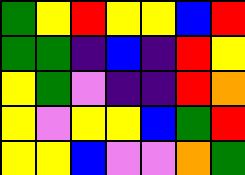[["green", "yellow", "red", "yellow", "yellow", "blue", "red"], ["green", "green", "indigo", "blue", "indigo", "red", "yellow"], ["yellow", "green", "violet", "indigo", "indigo", "red", "orange"], ["yellow", "violet", "yellow", "yellow", "blue", "green", "red"], ["yellow", "yellow", "blue", "violet", "violet", "orange", "green"]]